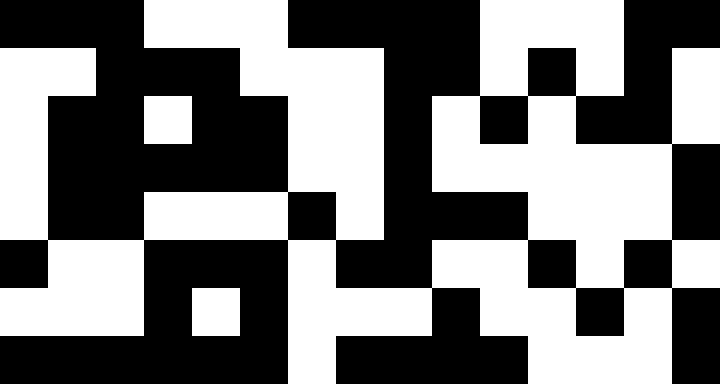[["black", "black", "black", "white", "white", "white", "black", "black", "black", "black", "white", "white", "white", "black", "black"], ["white", "white", "black", "black", "black", "white", "white", "white", "black", "black", "white", "black", "white", "black", "white"], ["white", "black", "black", "white", "black", "black", "white", "white", "black", "white", "black", "white", "black", "black", "white"], ["white", "black", "black", "black", "black", "black", "white", "white", "black", "white", "white", "white", "white", "white", "black"], ["white", "black", "black", "white", "white", "white", "black", "white", "black", "black", "black", "white", "white", "white", "black"], ["black", "white", "white", "black", "black", "black", "white", "black", "black", "white", "white", "black", "white", "black", "white"], ["white", "white", "white", "black", "white", "black", "white", "white", "white", "black", "white", "white", "black", "white", "black"], ["black", "black", "black", "black", "black", "black", "white", "black", "black", "black", "black", "white", "white", "white", "black"]]